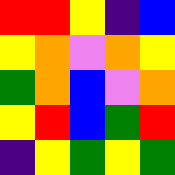[["red", "red", "yellow", "indigo", "blue"], ["yellow", "orange", "violet", "orange", "yellow"], ["green", "orange", "blue", "violet", "orange"], ["yellow", "red", "blue", "green", "red"], ["indigo", "yellow", "green", "yellow", "green"]]